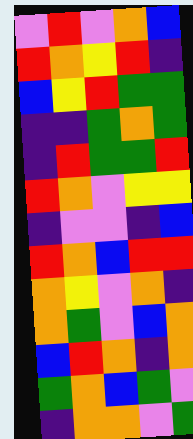[["violet", "red", "violet", "orange", "blue"], ["red", "orange", "yellow", "red", "indigo"], ["blue", "yellow", "red", "green", "green"], ["indigo", "indigo", "green", "orange", "green"], ["indigo", "red", "green", "green", "red"], ["red", "orange", "violet", "yellow", "yellow"], ["indigo", "violet", "violet", "indigo", "blue"], ["red", "orange", "blue", "red", "red"], ["orange", "yellow", "violet", "orange", "indigo"], ["orange", "green", "violet", "blue", "orange"], ["blue", "red", "orange", "indigo", "orange"], ["green", "orange", "blue", "green", "violet"], ["indigo", "orange", "orange", "violet", "green"]]